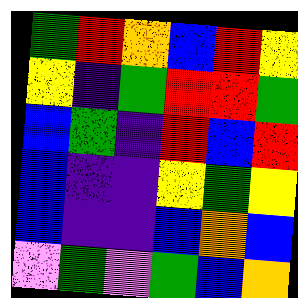[["green", "red", "orange", "blue", "red", "yellow"], ["yellow", "indigo", "green", "red", "red", "green"], ["blue", "green", "indigo", "red", "blue", "red"], ["blue", "indigo", "indigo", "yellow", "green", "yellow"], ["blue", "indigo", "indigo", "blue", "orange", "blue"], ["violet", "green", "violet", "green", "blue", "orange"]]